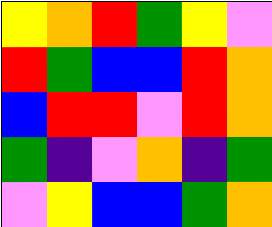[["yellow", "orange", "red", "green", "yellow", "violet"], ["red", "green", "blue", "blue", "red", "orange"], ["blue", "red", "red", "violet", "red", "orange"], ["green", "indigo", "violet", "orange", "indigo", "green"], ["violet", "yellow", "blue", "blue", "green", "orange"]]